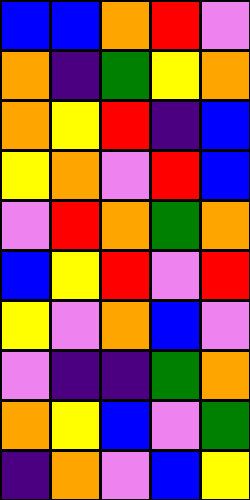[["blue", "blue", "orange", "red", "violet"], ["orange", "indigo", "green", "yellow", "orange"], ["orange", "yellow", "red", "indigo", "blue"], ["yellow", "orange", "violet", "red", "blue"], ["violet", "red", "orange", "green", "orange"], ["blue", "yellow", "red", "violet", "red"], ["yellow", "violet", "orange", "blue", "violet"], ["violet", "indigo", "indigo", "green", "orange"], ["orange", "yellow", "blue", "violet", "green"], ["indigo", "orange", "violet", "blue", "yellow"]]